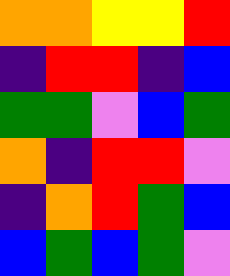[["orange", "orange", "yellow", "yellow", "red"], ["indigo", "red", "red", "indigo", "blue"], ["green", "green", "violet", "blue", "green"], ["orange", "indigo", "red", "red", "violet"], ["indigo", "orange", "red", "green", "blue"], ["blue", "green", "blue", "green", "violet"]]